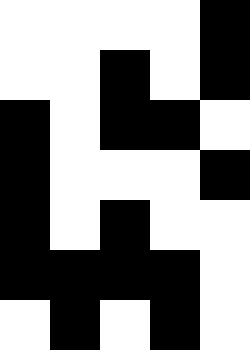[["white", "white", "white", "white", "black"], ["white", "white", "black", "white", "black"], ["black", "white", "black", "black", "white"], ["black", "white", "white", "white", "black"], ["black", "white", "black", "white", "white"], ["black", "black", "black", "black", "white"], ["white", "black", "white", "black", "white"]]